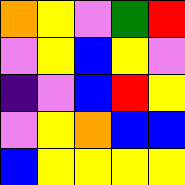[["orange", "yellow", "violet", "green", "red"], ["violet", "yellow", "blue", "yellow", "violet"], ["indigo", "violet", "blue", "red", "yellow"], ["violet", "yellow", "orange", "blue", "blue"], ["blue", "yellow", "yellow", "yellow", "yellow"]]